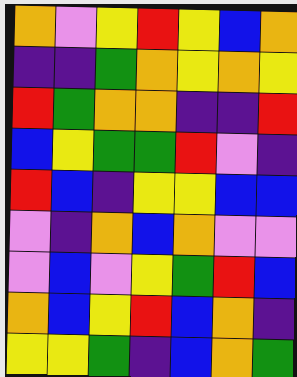[["orange", "violet", "yellow", "red", "yellow", "blue", "orange"], ["indigo", "indigo", "green", "orange", "yellow", "orange", "yellow"], ["red", "green", "orange", "orange", "indigo", "indigo", "red"], ["blue", "yellow", "green", "green", "red", "violet", "indigo"], ["red", "blue", "indigo", "yellow", "yellow", "blue", "blue"], ["violet", "indigo", "orange", "blue", "orange", "violet", "violet"], ["violet", "blue", "violet", "yellow", "green", "red", "blue"], ["orange", "blue", "yellow", "red", "blue", "orange", "indigo"], ["yellow", "yellow", "green", "indigo", "blue", "orange", "green"]]